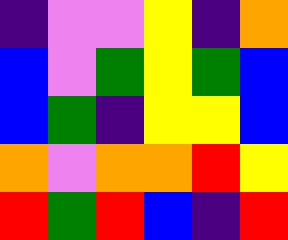[["indigo", "violet", "violet", "yellow", "indigo", "orange"], ["blue", "violet", "green", "yellow", "green", "blue"], ["blue", "green", "indigo", "yellow", "yellow", "blue"], ["orange", "violet", "orange", "orange", "red", "yellow"], ["red", "green", "red", "blue", "indigo", "red"]]